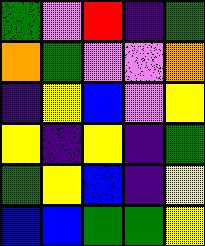[["green", "violet", "red", "indigo", "green"], ["orange", "green", "violet", "violet", "orange"], ["indigo", "yellow", "blue", "violet", "yellow"], ["yellow", "indigo", "yellow", "indigo", "green"], ["green", "yellow", "blue", "indigo", "yellow"], ["blue", "blue", "green", "green", "yellow"]]